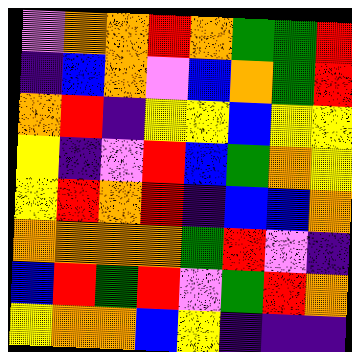[["violet", "orange", "orange", "red", "orange", "green", "green", "red"], ["indigo", "blue", "orange", "violet", "blue", "orange", "green", "red"], ["orange", "red", "indigo", "yellow", "yellow", "blue", "yellow", "yellow"], ["yellow", "indigo", "violet", "red", "blue", "green", "orange", "yellow"], ["yellow", "red", "orange", "red", "indigo", "blue", "blue", "orange"], ["orange", "orange", "orange", "orange", "green", "red", "violet", "indigo"], ["blue", "red", "green", "red", "violet", "green", "red", "orange"], ["yellow", "orange", "orange", "blue", "yellow", "indigo", "indigo", "indigo"]]